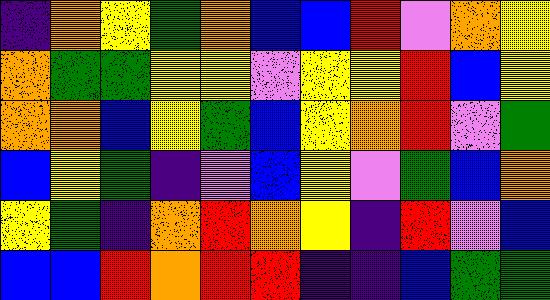[["indigo", "orange", "yellow", "green", "orange", "blue", "blue", "red", "violet", "orange", "yellow"], ["orange", "green", "green", "yellow", "yellow", "violet", "yellow", "yellow", "red", "blue", "yellow"], ["orange", "orange", "blue", "yellow", "green", "blue", "yellow", "orange", "red", "violet", "green"], ["blue", "yellow", "green", "indigo", "violet", "blue", "yellow", "violet", "green", "blue", "orange"], ["yellow", "green", "indigo", "orange", "red", "orange", "yellow", "indigo", "red", "violet", "blue"], ["blue", "blue", "red", "orange", "red", "red", "indigo", "indigo", "blue", "green", "green"]]